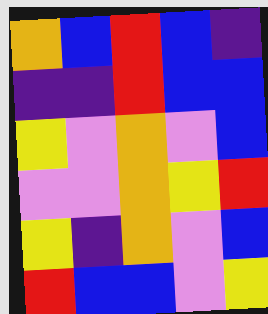[["orange", "blue", "red", "blue", "indigo"], ["indigo", "indigo", "red", "blue", "blue"], ["yellow", "violet", "orange", "violet", "blue"], ["violet", "violet", "orange", "yellow", "red"], ["yellow", "indigo", "orange", "violet", "blue"], ["red", "blue", "blue", "violet", "yellow"]]